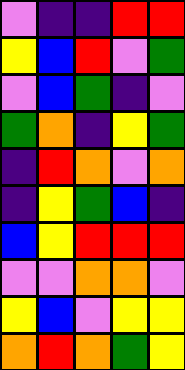[["violet", "indigo", "indigo", "red", "red"], ["yellow", "blue", "red", "violet", "green"], ["violet", "blue", "green", "indigo", "violet"], ["green", "orange", "indigo", "yellow", "green"], ["indigo", "red", "orange", "violet", "orange"], ["indigo", "yellow", "green", "blue", "indigo"], ["blue", "yellow", "red", "red", "red"], ["violet", "violet", "orange", "orange", "violet"], ["yellow", "blue", "violet", "yellow", "yellow"], ["orange", "red", "orange", "green", "yellow"]]